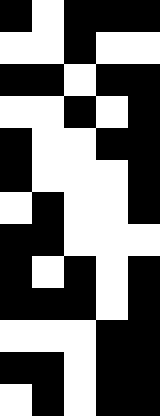[["black", "white", "black", "black", "black"], ["white", "white", "black", "white", "white"], ["black", "black", "white", "black", "black"], ["white", "white", "black", "white", "black"], ["black", "white", "white", "black", "black"], ["black", "white", "white", "white", "black"], ["white", "black", "white", "white", "black"], ["black", "black", "white", "white", "white"], ["black", "white", "black", "white", "black"], ["black", "black", "black", "white", "black"], ["white", "white", "white", "black", "black"], ["black", "black", "white", "black", "black"], ["white", "black", "white", "black", "black"]]